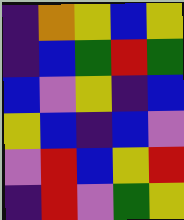[["indigo", "orange", "yellow", "blue", "yellow"], ["indigo", "blue", "green", "red", "green"], ["blue", "violet", "yellow", "indigo", "blue"], ["yellow", "blue", "indigo", "blue", "violet"], ["violet", "red", "blue", "yellow", "red"], ["indigo", "red", "violet", "green", "yellow"]]